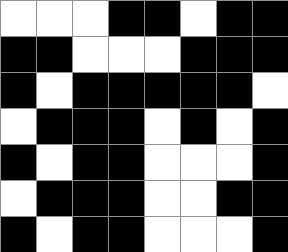[["white", "white", "white", "black", "black", "white", "black", "black"], ["black", "black", "white", "white", "white", "black", "black", "black"], ["black", "white", "black", "black", "black", "black", "black", "white"], ["white", "black", "black", "black", "white", "black", "white", "black"], ["black", "white", "black", "black", "white", "white", "white", "black"], ["white", "black", "black", "black", "white", "white", "black", "black"], ["black", "white", "black", "black", "white", "white", "white", "black"]]